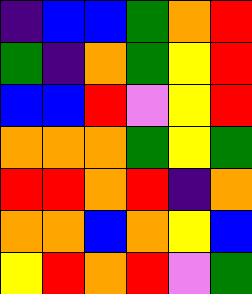[["indigo", "blue", "blue", "green", "orange", "red"], ["green", "indigo", "orange", "green", "yellow", "red"], ["blue", "blue", "red", "violet", "yellow", "red"], ["orange", "orange", "orange", "green", "yellow", "green"], ["red", "red", "orange", "red", "indigo", "orange"], ["orange", "orange", "blue", "orange", "yellow", "blue"], ["yellow", "red", "orange", "red", "violet", "green"]]